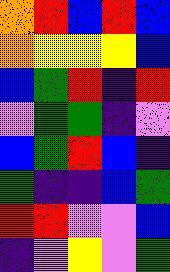[["orange", "red", "blue", "red", "blue"], ["orange", "yellow", "yellow", "yellow", "blue"], ["blue", "green", "red", "indigo", "red"], ["violet", "green", "green", "indigo", "violet"], ["blue", "green", "red", "blue", "indigo"], ["green", "indigo", "indigo", "blue", "green"], ["red", "red", "violet", "violet", "blue"], ["indigo", "violet", "yellow", "violet", "green"]]